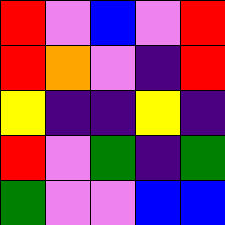[["red", "violet", "blue", "violet", "red"], ["red", "orange", "violet", "indigo", "red"], ["yellow", "indigo", "indigo", "yellow", "indigo"], ["red", "violet", "green", "indigo", "green"], ["green", "violet", "violet", "blue", "blue"]]